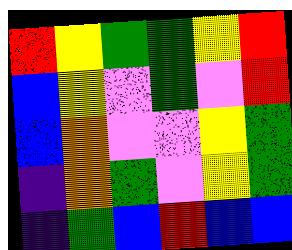[["red", "yellow", "green", "green", "yellow", "red"], ["blue", "yellow", "violet", "green", "violet", "red"], ["blue", "orange", "violet", "violet", "yellow", "green"], ["indigo", "orange", "green", "violet", "yellow", "green"], ["indigo", "green", "blue", "red", "blue", "blue"]]